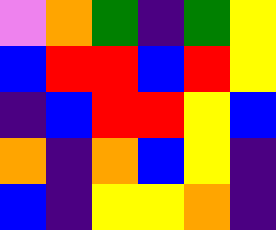[["violet", "orange", "green", "indigo", "green", "yellow"], ["blue", "red", "red", "blue", "red", "yellow"], ["indigo", "blue", "red", "red", "yellow", "blue"], ["orange", "indigo", "orange", "blue", "yellow", "indigo"], ["blue", "indigo", "yellow", "yellow", "orange", "indigo"]]